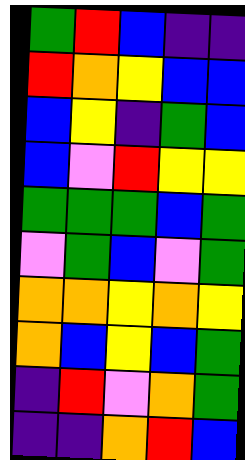[["green", "red", "blue", "indigo", "indigo"], ["red", "orange", "yellow", "blue", "blue"], ["blue", "yellow", "indigo", "green", "blue"], ["blue", "violet", "red", "yellow", "yellow"], ["green", "green", "green", "blue", "green"], ["violet", "green", "blue", "violet", "green"], ["orange", "orange", "yellow", "orange", "yellow"], ["orange", "blue", "yellow", "blue", "green"], ["indigo", "red", "violet", "orange", "green"], ["indigo", "indigo", "orange", "red", "blue"]]